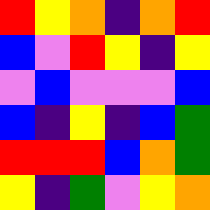[["red", "yellow", "orange", "indigo", "orange", "red"], ["blue", "violet", "red", "yellow", "indigo", "yellow"], ["violet", "blue", "violet", "violet", "violet", "blue"], ["blue", "indigo", "yellow", "indigo", "blue", "green"], ["red", "red", "red", "blue", "orange", "green"], ["yellow", "indigo", "green", "violet", "yellow", "orange"]]